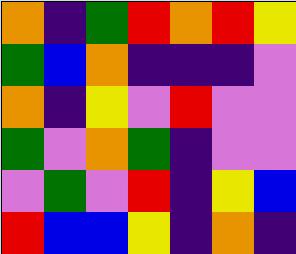[["orange", "indigo", "green", "red", "orange", "red", "yellow"], ["green", "blue", "orange", "indigo", "indigo", "indigo", "violet"], ["orange", "indigo", "yellow", "violet", "red", "violet", "violet"], ["green", "violet", "orange", "green", "indigo", "violet", "violet"], ["violet", "green", "violet", "red", "indigo", "yellow", "blue"], ["red", "blue", "blue", "yellow", "indigo", "orange", "indigo"]]